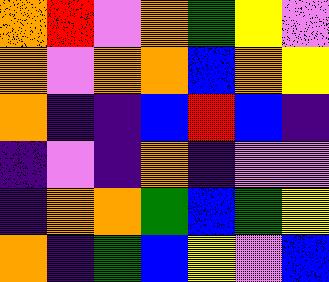[["orange", "red", "violet", "orange", "green", "yellow", "violet"], ["orange", "violet", "orange", "orange", "blue", "orange", "yellow"], ["orange", "indigo", "indigo", "blue", "red", "blue", "indigo"], ["indigo", "violet", "indigo", "orange", "indigo", "violet", "violet"], ["indigo", "orange", "orange", "green", "blue", "green", "yellow"], ["orange", "indigo", "green", "blue", "yellow", "violet", "blue"]]